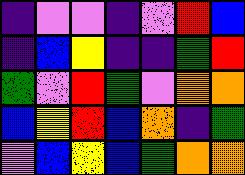[["indigo", "violet", "violet", "indigo", "violet", "red", "blue"], ["indigo", "blue", "yellow", "indigo", "indigo", "green", "red"], ["green", "violet", "red", "green", "violet", "orange", "orange"], ["blue", "yellow", "red", "blue", "orange", "indigo", "green"], ["violet", "blue", "yellow", "blue", "green", "orange", "orange"]]